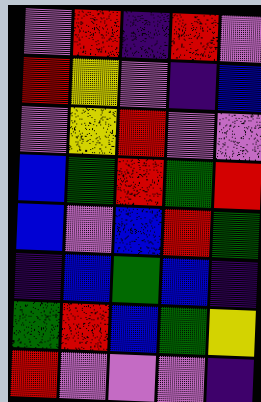[["violet", "red", "indigo", "red", "violet"], ["red", "yellow", "violet", "indigo", "blue"], ["violet", "yellow", "red", "violet", "violet"], ["blue", "green", "red", "green", "red"], ["blue", "violet", "blue", "red", "green"], ["indigo", "blue", "green", "blue", "indigo"], ["green", "red", "blue", "green", "yellow"], ["red", "violet", "violet", "violet", "indigo"]]